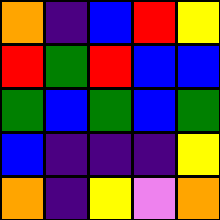[["orange", "indigo", "blue", "red", "yellow"], ["red", "green", "red", "blue", "blue"], ["green", "blue", "green", "blue", "green"], ["blue", "indigo", "indigo", "indigo", "yellow"], ["orange", "indigo", "yellow", "violet", "orange"]]